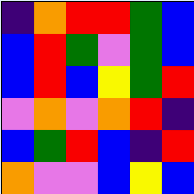[["indigo", "orange", "red", "red", "green", "blue"], ["blue", "red", "green", "violet", "green", "blue"], ["blue", "red", "blue", "yellow", "green", "red"], ["violet", "orange", "violet", "orange", "red", "indigo"], ["blue", "green", "red", "blue", "indigo", "red"], ["orange", "violet", "violet", "blue", "yellow", "blue"]]